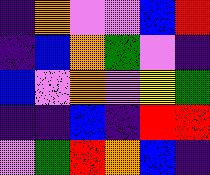[["indigo", "orange", "violet", "violet", "blue", "red"], ["indigo", "blue", "orange", "green", "violet", "indigo"], ["blue", "violet", "orange", "violet", "yellow", "green"], ["indigo", "indigo", "blue", "indigo", "red", "red"], ["violet", "green", "red", "orange", "blue", "indigo"]]